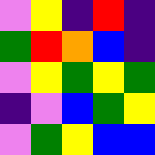[["violet", "yellow", "indigo", "red", "indigo"], ["green", "red", "orange", "blue", "indigo"], ["violet", "yellow", "green", "yellow", "green"], ["indigo", "violet", "blue", "green", "yellow"], ["violet", "green", "yellow", "blue", "blue"]]